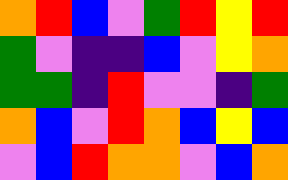[["orange", "red", "blue", "violet", "green", "red", "yellow", "red"], ["green", "violet", "indigo", "indigo", "blue", "violet", "yellow", "orange"], ["green", "green", "indigo", "red", "violet", "violet", "indigo", "green"], ["orange", "blue", "violet", "red", "orange", "blue", "yellow", "blue"], ["violet", "blue", "red", "orange", "orange", "violet", "blue", "orange"]]